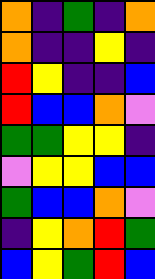[["orange", "indigo", "green", "indigo", "orange"], ["orange", "indigo", "indigo", "yellow", "indigo"], ["red", "yellow", "indigo", "indigo", "blue"], ["red", "blue", "blue", "orange", "violet"], ["green", "green", "yellow", "yellow", "indigo"], ["violet", "yellow", "yellow", "blue", "blue"], ["green", "blue", "blue", "orange", "violet"], ["indigo", "yellow", "orange", "red", "green"], ["blue", "yellow", "green", "red", "blue"]]